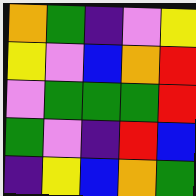[["orange", "green", "indigo", "violet", "yellow"], ["yellow", "violet", "blue", "orange", "red"], ["violet", "green", "green", "green", "red"], ["green", "violet", "indigo", "red", "blue"], ["indigo", "yellow", "blue", "orange", "green"]]